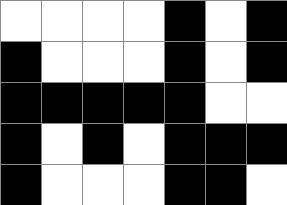[["white", "white", "white", "white", "black", "white", "black"], ["black", "white", "white", "white", "black", "white", "black"], ["black", "black", "black", "black", "black", "white", "white"], ["black", "white", "black", "white", "black", "black", "black"], ["black", "white", "white", "white", "black", "black", "white"]]